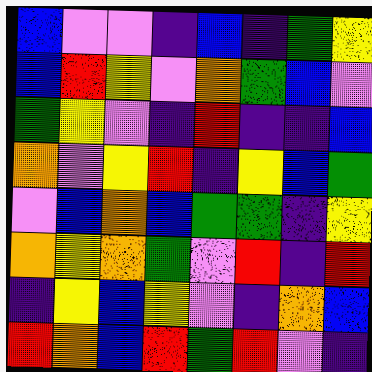[["blue", "violet", "violet", "indigo", "blue", "indigo", "green", "yellow"], ["blue", "red", "yellow", "violet", "orange", "green", "blue", "violet"], ["green", "yellow", "violet", "indigo", "red", "indigo", "indigo", "blue"], ["orange", "violet", "yellow", "red", "indigo", "yellow", "blue", "green"], ["violet", "blue", "orange", "blue", "green", "green", "indigo", "yellow"], ["orange", "yellow", "orange", "green", "violet", "red", "indigo", "red"], ["indigo", "yellow", "blue", "yellow", "violet", "indigo", "orange", "blue"], ["red", "orange", "blue", "red", "green", "red", "violet", "indigo"]]